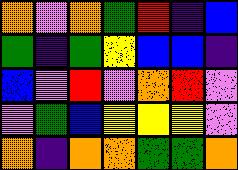[["orange", "violet", "orange", "green", "red", "indigo", "blue"], ["green", "indigo", "green", "yellow", "blue", "blue", "indigo"], ["blue", "violet", "red", "violet", "orange", "red", "violet"], ["violet", "green", "blue", "yellow", "yellow", "yellow", "violet"], ["orange", "indigo", "orange", "orange", "green", "green", "orange"]]